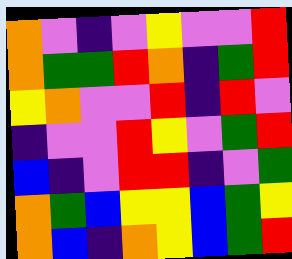[["orange", "violet", "indigo", "violet", "yellow", "violet", "violet", "red"], ["orange", "green", "green", "red", "orange", "indigo", "green", "red"], ["yellow", "orange", "violet", "violet", "red", "indigo", "red", "violet"], ["indigo", "violet", "violet", "red", "yellow", "violet", "green", "red"], ["blue", "indigo", "violet", "red", "red", "indigo", "violet", "green"], ["orange", "green", "blue", "yellow", "yellow", "blue", "green", "yellow"], ["orange", "blue", "indigo", "orange", "yellow", "blue", "green", "red"]]